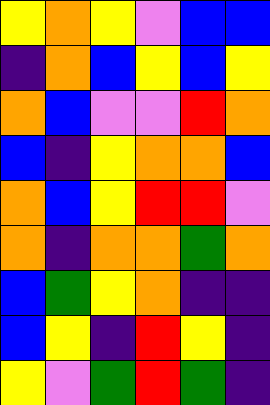[["yellow", "orange", "yellow", "violet", "blue", "blue"], ["indigo", "orange", "blue", "yellow", "blue", "yellow"], ["orange", "blue", "violet", "violet", "red", "orange"], ["blue", "indigo", "yellow", "orange", "orange", "blue"], ["orange", "blue", "yellow", "red", "red", "violet"], ["orange", "indigo", "orange", "orange", "green", "orange"], ["blue", "green", "yellow", "orange", "indigo", "indigo"], ["blue", "yellow", "indigo", "red", "yellow", "indigo"], ["yellow", "violet", "green", "red", "green", "indigo"]]